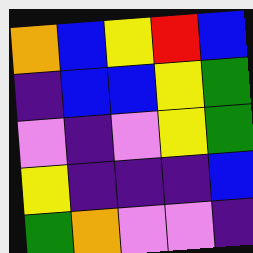[["orange", "blue", "yellow", "red", "blue"], ["indigo", "blue", "blue", "yellow", "green"], ["violet", "indigo", "violet", "yellow", "green"], ["yellow", "indigo", "indigo", "indigo", "blue"], ["green", "orange", "violet", "violet", "indigo"]]